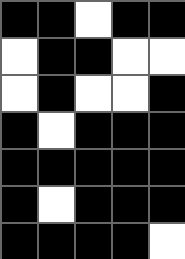[["black", "black", "white", "black", "black"], ["white", "black", "black", "white", "white"], ["white", "black", "white", "white", "black"], ["black", "white", "black", "black", "black"], ["black", "black", "black", "black", "black"], ["black", "white", "black", "black", "black"], ["black", "black", "black", "black", "white"]]